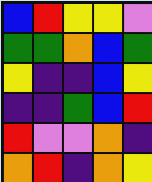[["blue", "red", "yellow", "yellow", "violet"], ["green", "green", "orange", "blue", "green"], ["yellow", "indigo", "indigo", "blue", "yellow"], ["indigo", "indigo", "green", "blue", "red"], ["red", "violet", "violet", "orange", "indigo"], ["orange", "red", "indigo", "orange", "yellow"]]